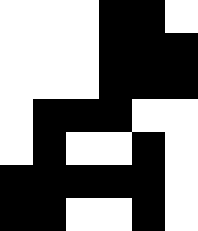[["white", "white", "white", "black", "black", "white"], ["white", "white", "white", "black", "black", "black"], ["white", "white", "white", "black", "black", "black"], ["white", "black", "black", "black", "white", "white"], ["white", "black", "white", "white", "black", "white"], ["black", "black", "black", "black", "black", "white"], ["black", "black", "white", "white", "black", "white"]]